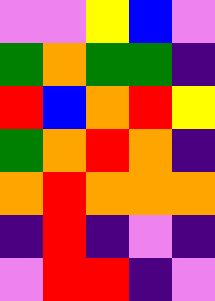[["violet", "violet", "yellow", "blue", "violet"], ["green", "orange", "green", "green", "indigo"], ["red", "blue", "orange", "red", "yellow"], ["green", "orange", "red", "orange", "indigo"], ["orange", "red", "orange", "orange", "orange"], ["indigo", "red", "indigo", "violet", "indigo"], ["violet", "red", "red", "indigo", "violet"]]